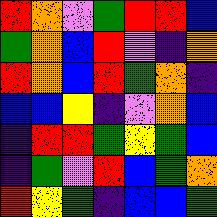[["red", "orange", "violet", "green", "red", "red", "blue"], ["green", "orange", "blue", "red", "violet", "indigo", "orange"], ["red", "orange", "blue", "red", "green", "orange", "indigo"], ["blue", "blue", "yellow", "indigo", "violet", "orange", "blue"], ["indigo", "red", "red", "green", "yellow", "green", "blue"], ["indigo", "green", "violet", "red", "blue", "green", "orange"], ["red", "yellow", "green", "indigo", "blue", "blue", "green"]]